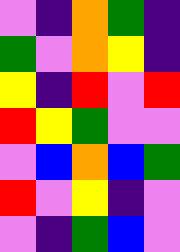[["violet", "indigo", "orange", "green", "indigo"], ["green", "violet", "orange", "yellow", "indigo"], ["yellow", "indigo", "red", "violet", "red"], ["red", "yellow", "green", "violet", "violet"], ["violet", "blue", "orange", "blue", "green"], ["red", "violet", "yellow", "indigo", "violet"], ["violet", "indigo", "green", "blue", "violet"]]